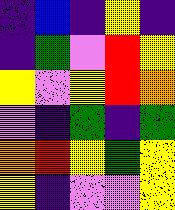[["indigo", "blue", "indigo", "yellow", "indigo"], ["indigo", "green", "violet", "red", "yellow"], ["yellow", "violet", "yellow", "red", "orange"], ["violet", "indigo", "green", "indigo", "green"], ["orange", "red", "yellow", "green", "yellow"], ["yellow", "indigo", "violet", "violet", "yellow"]]